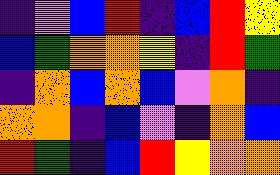[["indigo", "violet", "blue", "red", "indigo", "blue", "red", "yellow"], ["blue", "green", "orange", "orange", "yellow", "indigo", "red", "green"], ["indigo", "orange", "blue", "orange", "blue", "violet", "orange", "indigo"], ["orange", "orange", "indigo", "blue", "violet", "indigo", "orange", "blue"], ["red", "green", "indigo", "blue", "red", "yellow", "orange", "orange"]]